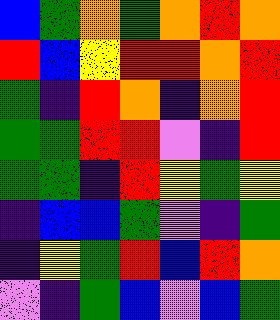[["blue", "green", "orange", "green", "orange", "red", "orange"], ["red", "blue", "yellow", "red", "red", "orange", "red"], ["green", "indigo", "red", "orange", "indigo", "orange", "red"], ["green", "green", "red", "red", "violet", "indigo", "red"], ["green", "green", "indigo", "red", "yellow", "green", "yellow"], ["indigo", "blue", "blue", "green", "violet", "indigo", "green"], ["indigo", "yellow", "green", "red", "blue", "red", "orange"], ["violet", "indigo", "green", "blue", "violet", "blue", "green"]]